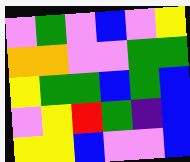[["violet", "green", "violet", "blue", "violet", "yellow"], ["orange", "orange", "violet", "violet", "green", "green"], ["yellow", "green", "green", "blue", "green", "blue"], ["violet", "yellow", "red", "green", "indigo", "blue"], ["yellow", "yellow", "blue", "violet", "violet", "blue"]]